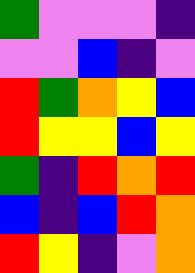[["green", "violet", "violet", "violet", "indigo"], ["violet", "violet", "blue", "indigo", "violet"], ["red", "green", "orange", "yellow", "blue"], ["red", "yellow", "yellow", "blue", "yellow"], ["green", "indigo", "red", "orange", "red"], ["blue", "indigo", "blue", "red", "orange"], ["red", "yellow", "indigo", "violet", "orange"]]